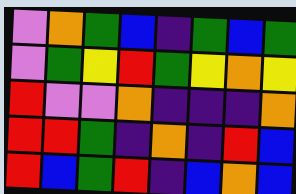[["violet", "orange", "green", "blue", "indigo", "green", "blue", "green"], ["violet", "green", "yellow", "red", "green", "yellow", "orange", "yellow"], ["red", "violet", "violet", "orange", "indigo", "indigo", "indigo", "orange"], ["red", "red", "green", "indigo", "orange", "indigo", "red", "blue"], ["red", "blue", "green", "red", "indigo", "blue", "orange", "blue"]]